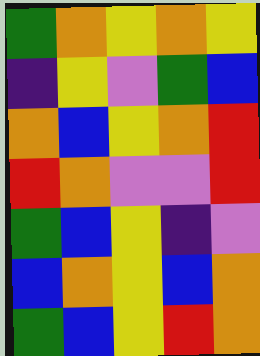[["green", "orange", "yellow", "orange", "yellow"], ["indigo", "yellow", "violet", "green", "blue"], ["orange", "blue", "yellow", "orange", "red"], ["red", "orange", "violet", "violet", "red"], ["green", "blue", "yellow", "indigo", "violet"], ["blue", "orange", "yellow", "blue", "orange"], ["green", "blue", "yellow", "red", "orange"]]